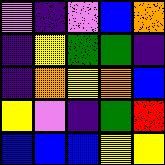[["violet", "indigo", "violet", "blue", "orange"], ["indigo", "yellow", "green", "green", "indigo"], ["indigo", "orange", "yellow", "orange", "blue"], ["yellow", "violet", "indigo", "green", "red"], ["blue", "blue", "blue", "yellow", "yellow"]]